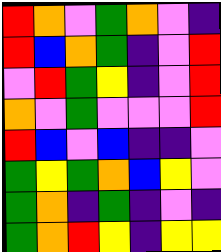[["red", "orange", "violet", "green", "orange", "violet", "indigo"], ["red", "blue", "orange", "green", "indigo", "violet", "red"], ["violet", "red", "green", "yellow", "indigo", "violet", "red"], ["orange", "violet", "green", "violet", "violet", "violet", "red"], ["red", "blue", "violet", "blue", "indigo", "indigo", "violet"], ["green", "yellow", "green", "orange", "blue", "yellow", "violet"], ["green", "orange", "indigo", "green", "indigo", "violet", "indigo"], ["green", "orange", "red", "yellow", "indigo", "yellow", "yellow"]]